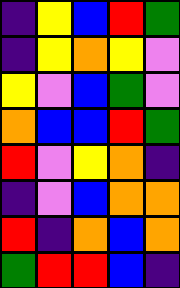[["indigo", "yellow", "blue", "red", "green"], ["indigo", "yellow", "orange", "yellow", "violet"], ["yellow", "violet", "blue", "green", "violet"], ["orange", "blue", "blue", "red", "green"], ["red", "violet", "yellow", "orange", "indigo"], ["indigo", "violet", "blue", "orange", "orange"], ["red", "indigo", "orange", "blue", "orange"], ["green", "red", "red", "blue", "indigo"]]